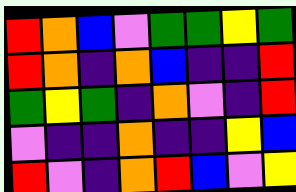[["red", "orange", "blue", "violet", "green", "green", "yellow", "green"], ["red", "orange", "indigo", "orange", "blue", "indigo", "indigo", "red"], ["green", "yellow", "green", "indigo", "orange", "violet", "indigo", "red"], ["violet", "indigo", "indigo", "orange", "indigo", "indigo", "yellow", "blue"], ["red", "violet", "indigo", "orange", "red", "blue", "violet", "yellow"]]